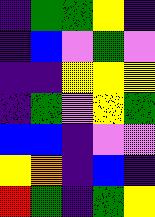[["indigo", "green", "green", "yellow", "indigo"], ["indigo", "blue", "violet", "green", "violet"], ["indigo", "indigo", "yellow", "yellow", "yellow"], ["indigo", "green", "violet", "yellow", "green"], ["blue", "blue", "indigo", "violet", "violet"], ["yellow", "orange", "indigo", "blue", "indigo"], ["red", "green", "indigo", "green", "yellow"]]